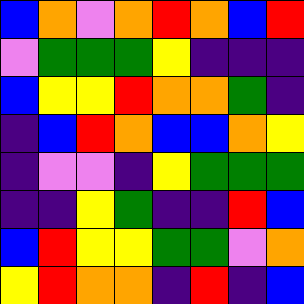[["blue", "orange", "violet", "orange", "red", "orange", "blue", "red"], ["violet", "green", "green", "green", "yellow", "indigo", "indigo", "indigo"], ["blue", "yellow", "yellow", "red", "orange", "orange", "green", "indigo"], ["indigo", "blue", "red", "orange", "blue", "blue", "orange", "yellow"], ["indigo", "violet", "violet", "indigo", "yellow", "green", "green", "green"], ["indigo", "indigo", "yellow", "green", "indigo", "indigo", "red", "blue"], ["blue", "red", "yellow", "yellow", "green", "green", "violet", "orange"], ["yellow", "red", "orange", "orange", "indigo", "red", "indigo", "blue"]]